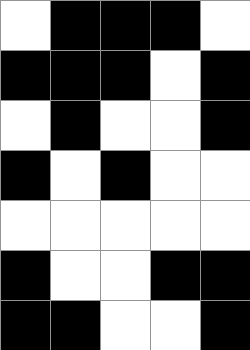[["white", "black", "black", "black", "white"], ["black", "black", "black", "white", "black"], ["white", "black", "white", "white", "black"], ["black", "white", "black", "white", "white"], ["white", "white", "white", "white", "white"], ["black", "white", "white", "black", "black"], ["black", "black", "white", "white", "black"]]